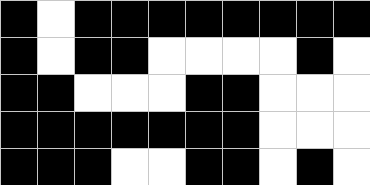[["black", "white", "black", "black", "black", "black", "black", "black", "black", "black"], ["black", "white", "black", "black", "white", "white", "white", "white", "black", "white"], ["black", "black", "white", "white", "white", "black", "black", "white", "white", "white"], ["black", "black", "black", "black", "black", "black", "black", "white", "white", "white"], ["black", "black", "black", "white", "white", "black", "black", "white", "black", "white"]]